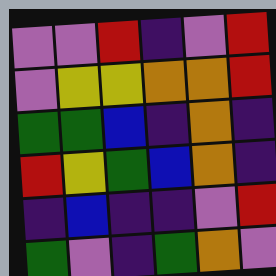[["violet", "violet", "red", "indigo", "violet", "red"], ["violet", "yellow", "yellow", "orange", "orange", "red"], ["green", "green", "blue", "indigo", "orange", "indigo"], ["red", "yellow", "green", "blue", "orange", "indigo"], ["indigo", "blue", "indigo", "indigo", "violet", "red"], ["green", "violet", "indigo", "green", "orange", "violet"]]